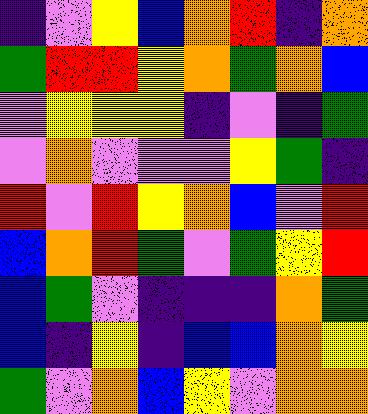[["indigo", "violet", "yellow", "blue", "orange", "red", "indigo", "orange"], ["green", "red", "red", "yellow", "orange", "green", "orange", "blue"], ["violet", "yellow", "yellow", "yellow", "indigo", "violet", "indigo", "green"], ["violet", "orange", "violet", "violet", "violet", "yellow", "green", "indigo"], ["red", "violet", "red", "yellow", "orange", "blue", "violet", "red"], ["blue", "orange", "red", "green", "violet", "green", "yellow", "red"], ["blue", "green", "violet", "indigo", "indigo", "indigo", "orange", "green"], ["blue", "indigo", "yellow", "indigo", "blue", "blue", "orange", "yellow"], ["green", "violet", "orange", "blue", "yellow", "violet", "orange", "orange"]]